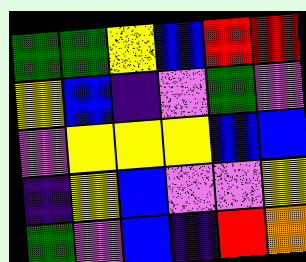[["green", "green", "yellow", "blue", "red", "red"], ["yellow", "blue", "indigo", "violet", "green", "violet"], ["violet", "yellow", "yellow", "yellow", "blue", "blue"], ["indigo", "yellow", "blue", "violet", "violet", "yellow"], ["green", "violet", "blue", "indigo", "red", "orange"]]